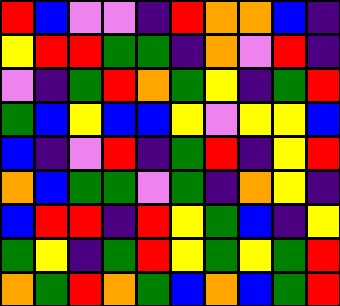[["red", "blue", "violet", "violet", "indigo", "red", "orange", "orange", "blue", "indigo"], ["yellow", "red", "red", "green", "green", "indigo", "orange", "violet", "red", "indigo"], ["violet", "indigo", "green", "red", "orange", "green", "yellow", "indigo", "green", "red"], ["green", "blue", "yellow", "blue", "blue", "yellow", "violet", "yellow", "yellow", "blue"], ["blue", "indigo", "violet", "red", "indigo", "green", "red", "indigo", "yellow", "red"], ["orange", "blue", "green", "green", "violet", "green", "indigo", "orange", "yellow", "indigo"], ["blue", "red", "red", "indigo", "red", "yellow", "green", "blue", "indigo", "yellow"], ["green", "yellow", "indigo", "green", "red", "yellow", "green", "yellow", "green", "red"], ["orange", "green", "red", "orange", "green", "blue", "orange", "blue", "green", "red"]]